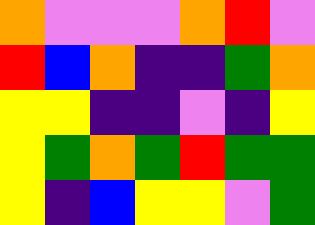[["orange", "violet", "violet", "violet", "orange", "red", "violet"], ["red", "blue", "orange", "indigo", "indigo", "green", "orange"], ["yellow", "yellow", "indigo", "indigo", "violet", "indigo", "yellow"], ["yellow", "green", "orange", "green", "red", "green", "green"], ["yellow", "indigo", "blue", "yellow", "yellow", "violet", "green"]]